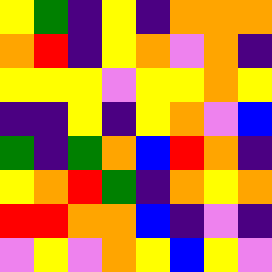[["yellow", "green", "indigo", "yellow", "indigo", "orange", "orange", "orange"], ["orange", "red", "indigo", "yellow", "orange", "violet", "orange", "indigo"], ["yellow", "yellow", "yellow", "violet", "yellow", "yellow", "orange", "yellow"], ["indigo", "indigo", "yellow", "indigo", "yellow", "orange", "violet", "blue"], ["green", "indigo", "green", "orange", "blue", "red", "orange", "indigo"], ["yellow", "orange", "red", "green", "indigo", "orange", "yellow", "orange"], ["red", "red", "orange", "orange", "blue", "indigo", "violet", "indigo"], ["violet", "yellow", "violet", "orange", "yellow", "blue", "yellow", "violet"]]